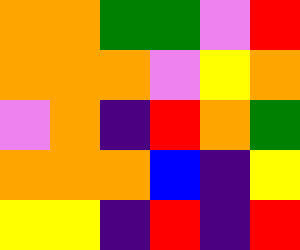[["orange", "orange", "green", "green", "violet", "red"], ["orange", "orange", "orange", "violet", "yellow", "orange"], ["violet", "orange", "indigo", "red", "orange", "green"], ["orange", "orange", "orange", "blue", "indigo", "yellow"], ["yellow", "yellow", "indigo", "red", "indigo", "red"]]